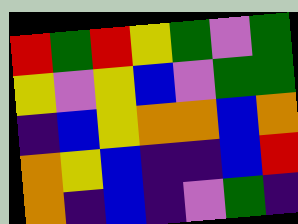[["red", "green", "red", "yellow", "green", "violet", "green"], ["yellow", "violet", "yellow", "blue", "violet", "green", "green"], ["indigo", "blue", "yellow", "orange", "orange", "blue", "orange"], ["orange", "yellow", "blue", "indigo", "indigo", "blue", "red"], ["orange", "indigo", "blue", "indigo", "violet", "green", "indigo"]]